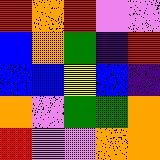[["red", "orange", "red", "violet", "violet"], ["blue", "orange", "green", "indigo", "red"], ["blue", "blue", "yellow", "blue", "indigo"], ["orange", "violet", "green", "green", "orange"], ["red", "violet", "violet", "orange", "orange"]]